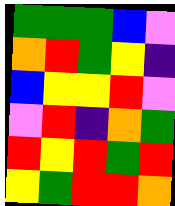[["green", "green", "green", "blue", "violet"], ["orange", "red", "green", "yellow", "indigo"], ["blue", "yellow", "yellow", "red", "violet"], ["violet", "red", "indigo", "orange", "green"], ["red", "yellow", "red", "green", "red"], ["yellow", "green", "red", "red", "orange"]]